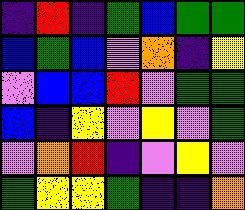[["indigo", "red", "indigo", "green", "blue", "green", "green"], ["blue", "green", "blue", "violet", "orange", "indigo", "yellow"], ["violet", "blue", "blue", "red", "violet", "green", "green"], ["blue", "indigo", "yellow", "violet", "yellow", "violet", "green"], ["violet", "orange", "red", "indigo", "violet", "yellow", "violet"], ["green", "yellow", "yellow", "green", "indigo", "indigo", "orange"]]